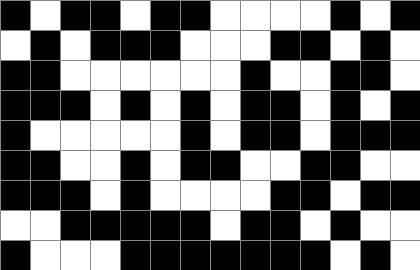[["black", "white", "black", "black", "white", "black", "black", "white", "white", "white", "white", "black", "white", "black"], ["white", "black", "white", "black", "black", "black", "white", "white", "white", "black", "black", "white", "black", "white"], ["black", "black", "white", "white", "white", "white", "white", "white", "black", "white", "white", "black", "black", "white"], ["black", "black", "black", "white", "black", "white", "black", "white", "black", "black", "white", "black", "white", "black"], ["black", "white", "white", "white", "white", "white", "black", "white", "black", "black", "white", "black", "black", "black"], ["black", "black", "white", "white", "black", "white", "black", "black", "white", "white", "black", "black", "white", "white"], ["black", "black", "black", "white", "black", "white", "white", "white", "white", "black", "black", "white", "black", "black"], ["white", "white", "black", "black", "black", "black", "black", "white", "black", "black", "white", "black", "white", "white"], ["black", "white", "white", "white", "black", "black", "black", "black", "black", "black", "black", "white", "black", "white"]]